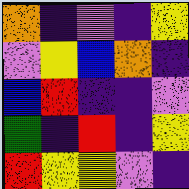[["orange", "indigo", "violet", "indigo", "yellow"], ["violet", "yellow", "blue", "orange", "indigo"], ["blue", "red", "indigo", "indigo", "violet"], ["green", "indigo", "red", "indigo", "yellow"], ["red", "yellow", "yellow", "violet", "indigo"]]